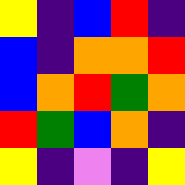[["yellow", "indigo", "blue", "red", "indigo"], ["blue", "indigo", "orange", "orange", "red"], ["blue", "orange", "red", "green", "orange"], ["red", "green", "blue", "orange", "indigo"], ["yellow", "indigo", "violet", "indigo", "yellow"]]